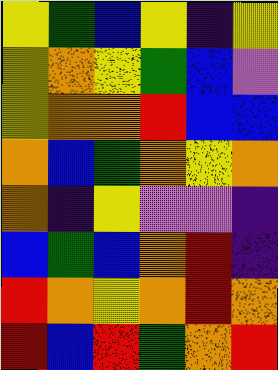[["yellow", "green", "blue", "yellow", "indigo", "yellow"], ["yellow", "orange", "yellow", "green", "blue", "violet"], ["yellow", "orange", "orange", "red", "blue", "blue"], ["orange", "blue", "green", "orange", "yellow", "orange"], ["orange", "indigo", "yellow", "violet", "violet", "indigo"], ["blue", "green", "blue", "orange", "red", "indigo"], ["red", "orange", "yellow", "orange", "red", "orange"], ["red", "blue", "red", "green", "orange", "red"]]